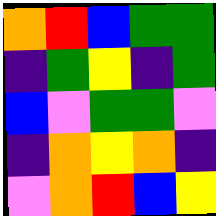[["orange", "red", "blue", "green", "green"], ["indigo", "green", "yellow", "indigo", "green"], ["blue", "violet", "green", "green", "violet"], ["indigo", "orange", "yellow", "orange", "indigo"], ["violet", "orange", "red", "blue", "yellow"]]